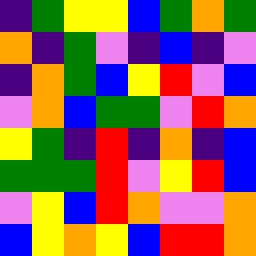[["indigo", "green", "yellow", "yellow", "blue", "green", "orange", "green"], ["orange", "indigo", "green", "violet", "indigo", "blue", "indigo", "violet"], ["indigo", "orange", "green", "blue", "yellow", "red", "violet", "blue"], ["violet", "orange", "blue", "green", "green", "violet", "red", "orange"], ["yellow", "green", "indigo", "red", "indigo", "orange", "indigo", "blue"], ["green", "green", "green", "red", "violet", "yellow", "red", "blue"], ["violet", "yellow", "blue", "red", "orange", "violet", "violet", "orange"], ["blue", "yellow", "orange", "yellow", "blue", "red", "red", "orange"]]